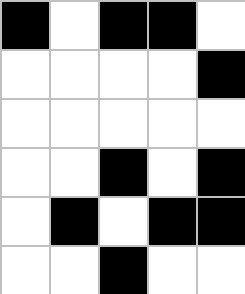[["black", "white", "black", "black", "white"], ["white", "white", "white", "white", "black"], ["white", "white", "white", "white", "white"], ["white", "white", "black", "white", "black"], ["white", "black", "white", "black", "black"], ["white", "white", "black", "white", "white"]]